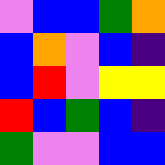[["violet", "blue", "blue", "green", "orange"], ["blue", "orange", "violet", "blue", "indigo"], ["blue", "red", "violet", "yellow", "yellow"], ["red", "blue", "green", "blue", "indigo"], ["green", "violet", "violet", "blue", "blue"]]